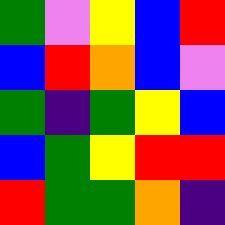[["green", "violet", "yellow", "blue", "red"], ["blue", "red", "orange", "blue", "violet"], ["green", "indigo", "green", "yellow", "blue"], ["blue", "green", "yellow", "red", "red"], ["red", "green", "green", "orange", "indigo"]]